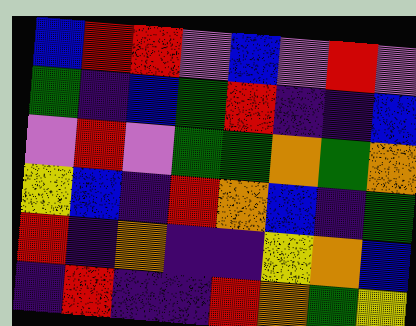[["blue", "red", "red", "violet", "blue", "violet", "red", "violet"], ["green", "indigo", "blue", "green", "red", "indigo", "indigo", "blue"], ["violet", "red", "violet", "green", "green", "orange", "green", "orange"], ["yellow", "blue", "indigo", "red", "orange", "blue", "indigo", "green"], ["red", "indigo", "orange", "indigo", "indigo", "yellow", "orange", "blue"], ["indigo", "red", "indigo", "indigo", "red", "orange", "green", "yellow"]]